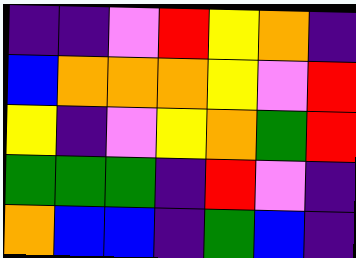[["indigo", "indigo", "violet", "red", "yellow", "orange", "indigo"], ["blue", "orange", "orange", "orange", "yellow", "violet", "red"], ["yellow", "indigo", "violet", "yellow", "orange", "green", "red"], ["green", "green", "green", "indigo", "red", "violet", "indigo"], ["orange", "blue", "blue", "indigo", "green", "blue", "indigo"]]